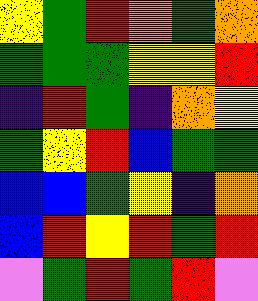[["yellow", "green", "red", "orange", "green", "orange"], ["green", "green", "green", "yellow", "yellow", "red"], ["indigo", "red", "green", "indigo", "orange", "yellow"], ["green", "yellow", "red", "blue", "green", "green"], ["blue", "blue", "green", "yellow", "indigo", "orange"], ["blue", "red", "yellow", "red", "green", "red"], ["violet", "green", "red", "green", "red", "violet"]]